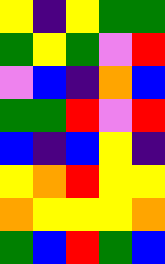[["yellow", "indigo", "yellow", "green", "green"], ["green", "yellow", "green", "violet", "red"], ["violet", "blue", "indigo", "orange", "blue"], ["green", "green", "red", "violet", "red"], ["blue", "indigo", "blue", "yellow", "indigo"], ["yellow", "orange", "red", "yellow", "yellow"], ["orange", "yellow", "yellow", "yellow", "orange"], ["green", "blue", "red", "green", "blue"]]